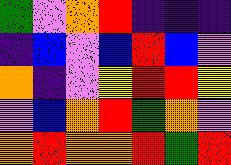[["green", "violet", "orange", "red", "indigo", "indigo", "indigo"], ["indigo", "blue", "violet", "blue", "red", "blue", "violet"], ["orange", "indigo", "violet", "yellow", "red", "red", "yellow"], ["violet", "blue", "orange", "red", "green", "orange", "violet"], ["orange", "red", "orange", "orange", "red", "green", "red"]]